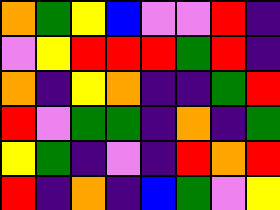[["orange", "green", "yellow", "blue", "violet", "violet", "red", "indigo"], ["violet", "yellow", "red", "red", "red", "green", "red", "indigo"], ["orange", "indigo", "yellow", "orange", "indigo", "indigo", "green", "red"], ["red", "violet", "green", "green", "indigo", "orange", "indigo", "green"], ["yellow", "green", "indigo", "violet", "indigo", "red", "orange", "red"], ["red", "indigo", "orange", "indigo", "blue", "green", "violet", "yellow"]]